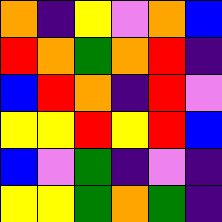[["orange", "indigo", "yellow", "violet", "orange", "blue"], ["red", "orange", "green", "orange", "red", "indigo"], ["blue", "red", "orange", "indigo", "red", "violet"], ["yellow", "yellow", "red", "yellow", "red", "blue"], ["blue", "violet", "green", "indigo", "violet", "indigo"], ["yellow", "yellow", "green", "orange", "green", "indigo"]]